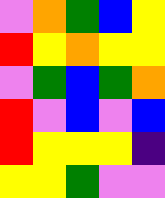[["violet", "orange", "green", "blue", "yellow"], ["red", "yellow", "orange", "yellow", "yellow"], ["violet", "green", "blue", "green", "orange"], ["red", "violet", "blue", "violet", "blue"], ["red", "yellow", "yellow", "yellow", "indigo"], ["yellow", "yellow", "green", "violet", "violet"]]